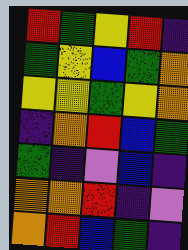[["red", "green", "yellow", "red", "indigo"], ["green", "yellow", "blue", "green", "orange"], ["yellow", "yellow", "green", "yellow", "orange"], ["indigo", "orange", "red", "blue", "green"], ["green", "indigo", "violet", "blue", "indigo"], ["orange", "orange", "red", "indigo", "violet"], ["orange", "red", "blue", "green", "indigo"]]